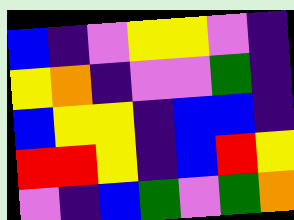[["blue", "indigo", "violet", "yellow", "yellow", "violet", "indigo"], ["yellow", "orange", "indigo", "violet", "violet", "green", "indigo"], ["blue", "yellow", "yellow", "indigo", "blue", "blue", "indigo"], ["red", "red", "yellow", "indigo", "blue", "red", "yellow"], ["violet", "indigo", "blue", "green", "violet", "green", "orange"]]